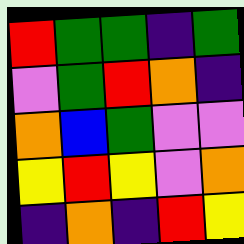[["red", "green", "green", "indigo", "green"], ["violet", "green", "red", "orange", "indigo"], ["orange", "blue", "green", "violet", "violet"], ["yellow", "red", "yellow", "violet", "orange"], ["indigo", "orange", "indigo", "red", "yellow"]]